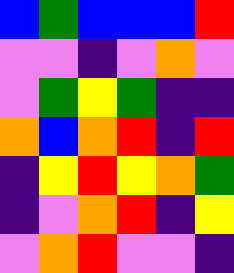[["blue", "green", "blue", "blue", "blue", "red"], ["violet", "violet", "indigo", "violet", "orange", "violet"], ["violet", "green", "yellow", "green", "indigo", "indigo"], ["orange", "blue", "orange", "red", "indigo", "red"], ["indigo", "yellow", "red", "yellow", "orange", "green"], ["indigo", "violet", "orange", "red", "indigo", "yellow"], ["violet", "orange", "red", "violet", "violet", "indigo"]]